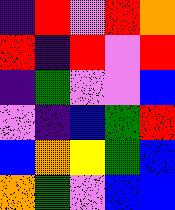[["indigo", "red", "violet", "red", "orange"], ["red", "indigo", "red", "violet", "red"], ["indigo", "green", "violet", "violet", "blue"], ["violet", "indigo", "blue", "green", "red"], ["blue", "orange", "yellow", "green", "blue"], ["orange", "green", "violet", "blue", "blue"]]